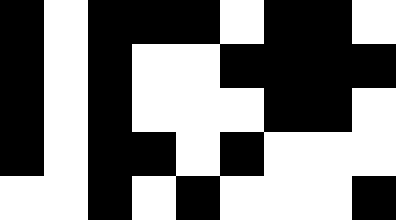[["black", "white", "black", "black", "black", "white", "black", "black", "white"], ["black", "white", "black", "white", "white", "black", "black", "black", "black"], ["black", "white", "black", "white", "white", "white", "black", "black", "white"], ["black", "white", "black", "black", "white", "black", "white", "white", "white"], ["white", "white", "black", "white", "black", "white", "white", "white", "black"]]